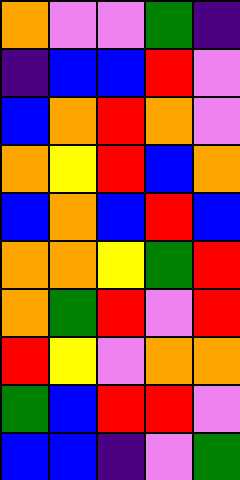[["orange", "violet", "violet", "green", "indigo"], ["indigo", "blue", "blue", "red", "violet"], ["blue", "orange", "red", "orange", "violet"], ["orange", "yellow", "red", "blue", "orange"], ["blue", "orange", "blue", "red", "blue"], ["orange", "orange", "yellow", "green", "red"], ["orange", "green", "red", "violet", "red"], ["red", "yellow", "violet", "orange", "orange"], ["green", "blue", "red", "red", "violet"], ["blue", "blue", "indigo", "violet", "green"]]